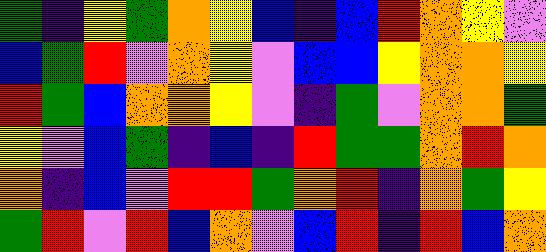[["green", "indigo", "yellow", "green", "orange", "yellow", "blue", "indigo", "blue", "red", "orange", "yellow", "violet"], ["blue", "green", "red", "violet", "orange", "yellow", "violet", "blue", "blue", "yellow", "orange", "orange", "yellow"], ["red", "green", "blue", "orange", "orange", "yellow", "violet", "indigo", "green", "violet", "orange", "orange", "green"], ["yellow", "violet", "blue", "green", "indigo", "blue", "indigo", "red", "green", "green", "orange", "red", "orange"], ["orange", "indigo", "blue", "violet", "red", "red", "green", "orange", "red", "indigo", "orange", "green", "yellow"], ["green", "red", "violet", "red", "blue", "orange", "violet", "blue", "red", "indigo", "red", "blue", "orange"]]